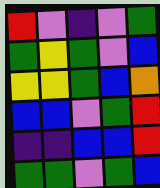[["red", "violet", "indigo", "violet", "green"], ["green", "yellow", "green", "violet", "blue"], ["yellow", "yellow", "green", "blue", "orange"], ["blue", "blue", "violet", "green", "red"], ["indigo", "indigo", "blue", "blue", "red"], ["green", "green", "violet", "green", "blue"]]